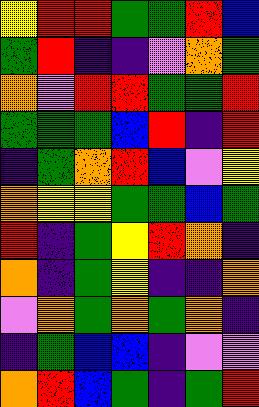[["yellow", "red", "red", "green", "green", "red", "blue"], ["green", "red", "indigo", "indigo", "violet", "orange", "green"], ["orange", "violet", "red", "red", "green", "green", "red"], ["green", "green", "green", "blue", "red", "indigo", "red"], ["indigo", "green", "orange", "red", "blue", "violet", "yellow"], ["orange", "yellow", "yellow", "green", "green", "blue", "green"], ["red", "indigo", "green", "yellow", "red", "orange", "indigo"], ["orange", "indigo", "green", "yellow", "indigo", "indigo", "orange"], ["violet", "orange", "green", "orange", "green", "orange", "indigo"], ["indigo", "green", "blue", "blue", "indigo", "violet", "violet"], ["orange", "red", "blue", "green", "indigo", "green", "red"]]